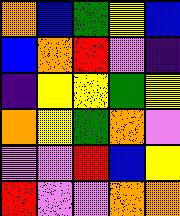[["orange", "blue", "green", "yellow", "blue"], ["blue", "orange", "red", "violet", "indigo"], ["indigo", "yellow", "yellow", "green", "yellow"], ["orange", "yellow", "green", "orange", "violet"], ["violet", "violet", "red", "blue", "yellow"], ["red", "violet", "violet", "orange", "orange"]]